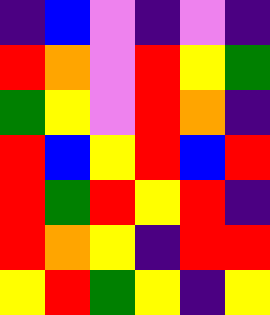[["indigo", "blue", "violet", "indigo", "violet", "indigo"], ["red", "orange", "violet", "red", "yellow", "green"], ["green", "yellow", "violet", "red", "orange", "indigo"], ["red", "blue", "yellow", "red", "blue", "red"], ["red", "green", "red", "yellow", "red", "indigo"], ["red", "orange", "yellow", "indigo", "red", "red"], ["yellow", "red", "green", "yellow", "indigo", "yellow"]]